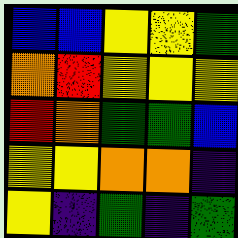[["blue", "blue", "yellow", "yellow", "green"], ["orange", "red", "yellow", "yellow", "yellow"], ["red", "orange", "green", "green", "blue"], ["yellow", "yellow", "orange", "orange", "indigo"], ["yellow", "indigo", "green", "indigo", "green"]]